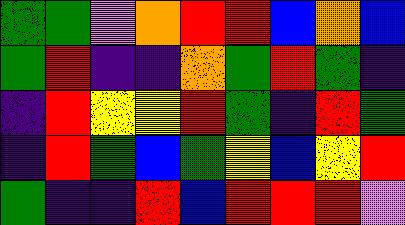[["green", "green", "violet", "orange", "red", "red", "blue", "orange", "blue"], ["green", "red", "indigo", "indigo", "orange", "green", "red", "green", "indigo"], ["indigo", "red", "yellow", "yellow", "red", "green", "indigo", "red", "green"], ["indigo", "red", "green", "blue", "green", "yellow", "blue", "yellow", "red"], ["green", "indigo", "indigo", "red", "blue", "red", "red", "red", "violet"]]